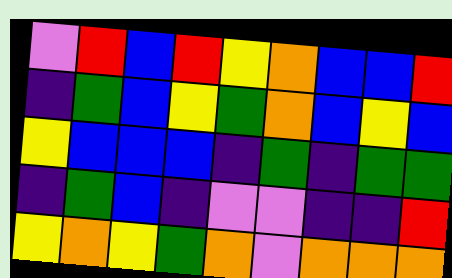[["violet", "red", "blue", "red", "yellow", "orange", "blue", "blue", "red"], ["indigo", "green", "blue", "yellow", "green", "orange", "blue", "yellow", "blue"], ["yellow", "blue", "blue", "blue", "indigo", "green", "indigo", "green", "green"], ["indigo", "green", "blue", "indigo", "violet", "violet", "indigo", "indigo", "red"], ["yellow", "orange", "yellow", "green", "orange", "violet", "orange", "orange", "orange"]]